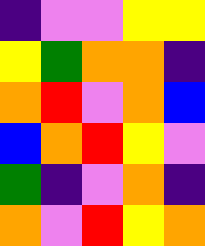[["indigo", "violet", "violet", "yellow", "yellow"], ["yellow", "green", "orange", "orange", "indigo"], ["orange", "red", "violet", "orange", "blue"], ["blue", "orange", "red", "yellow", "violet"], ["green", "indigo", "violet", "orange", "indigo"], ["orange", "violet", "red", "yellow", "orange"]]